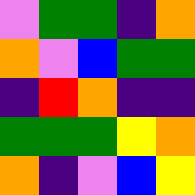[["violet", "green", "green", "indigo", "orange"], ["orange", "violet", "blue", "green", "green"], ["indigo", "red", "orange", "indigo", "indigo"], ["green", "green", "green", "yellow", "orange"], ["orange", "indigo", "violet", "blue", "yellow"]]